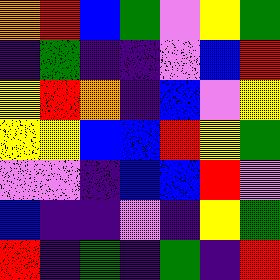[["orange", "red", "blue", "green", "violet", "yellow", "green"], ["indigo", "green", "indigo", "indigo", "violet", "blue", "red"], ["yellow", "red", "orange", "indigo", "blue", "violet", "yellow"], ["yellow", "yellow", "blue", "blue", "red", "yellow", "green"], ["violet", "violet", "indigo", "blue", "blue", "red", "violet"], ["blue", "indigo", "indigo", "violet", "indigo", "yellow", "green"], ["red", "indigo", "green", "indigo", "green", "indigo", "red"]]